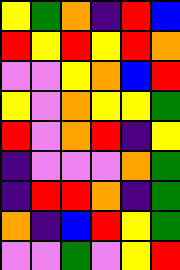[["yellow", "green", "orange", "indigo", "red", "blue"], ["red", "yellow", "red", "yellow", "red", "orange"], ["violet", "violet", "yellow", "orange", "blue", "red"], ["yellow", "violet", "orange", "yellow", "yellow", "green"], ["red", "violet", "orange", "red", "indigo", "yellow"], ["indigo", "violet", "violet", "violet", "orange", "green"], ["indigo", "red", "red", "orange", "indigo", "green"], ["orange", "indigo", "blue", "red", "yellow", "green"], ["violet", "violet", "green", "violet", "yellow", "red"]]